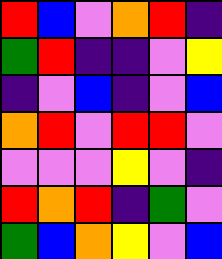[["red", "blue", "violet", "orange", "red", "indigo"], ["green", "red", "indigo", "indigo", "violet", "yellow"], ["indigo", "violet", "blue", "indigo", "violet", "blue"], ["orange", "red", "violet", "red", "red", "violet"], ["violet", "violet", "violet", "yellow", "violet", "indigo"], ["red", "orange", "red", "indigo", "green", "violet"], ["green", "blue", "orange", "yellow", "violet", "blue"]]